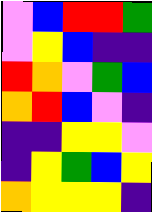[["violet", "blue", "red", "red", "green"], ["violet", "yellow", "blue", "indigo", "indigo"], ["red", "orange", "violet", "green", "blue"], ["orange", "red", "blue", "violet", "indigo"], ["indigo", "indigo", "yellow", "yellow", "violet"], ["indigo", "yellow", "green", "blue", "yellow"], ["orange", "yellow", "yellow", "yellow", "indigo"]]